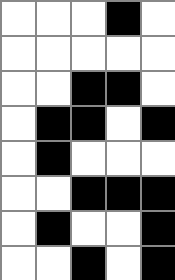[["white", "white", "white", "black", "white"], ["white", "white", "white", "white", "white"], ["white", "white", "black", "black", "white"], ["white", "black", "black", "white", "black"], ["white", "black", "white", "white", "white"], ["white", "white", "black", "black", "black"], ["white", "black", "white", "white", "black"], ["white", "white", "black", "white", "black"]]